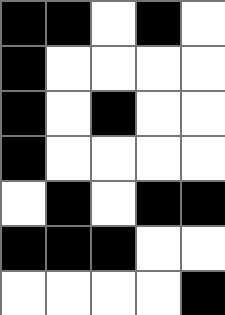[["black", "black", "white", "black", "white"], ["black", "white", "white", "white", "white"], ["black", "white", "black", "white", "white"], ["black", "white", "white", "white", "white"], ["white", "black", "white", "black", "black"], ["black", "black", "black", "white", "white"], ["white", "white", "white", "white", "black"]]